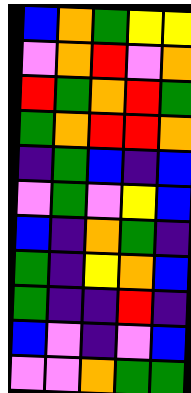[["blue", "orange", "green", "yellow", "yellow"], ["violet", "orange", "red", "violet", "orange"], ["red", "green", "orange", "red", "green"], ["green", "orange", "red", "red", "orange"], ["indigo", "green", "blue", "indigo", "blue"], ["violet", "green", "violet", "yellow", "blue"], ["blue", "indigo", "orange", "green", "indigo"], ["green", "indigo", "yellow", "orange", "blue"], ["green", "indigo", "indigo", "red", "indigo"], ["blue", "violet", "indigo", "violet", "blue"], ["violet", "violet", "orange", "green", "green"]]